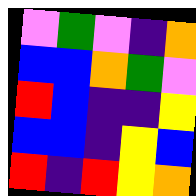[["violet", "green", "violet", "indigo", "orange"], ["blue", "blue", "orange", "green", "violet"], ["red", "blue", "indigo", "indigo", "yellow"], ["blue", "blue", "indigo", "yellow", "blue"], ["red", "indigo", "red", "yellow", "orange"]]